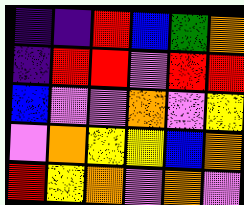[["indigo", "indigo", "red", "blue", "green", "orange"], ["indigo", "red", "red", "violet", "red", "red"], ["blue", "violet", "violet", "orange", "violet", "yellow"], ["violet", "orange", "yellow", "yellow", "blue", "orange"], ["red", "yellow", "orange", "violet", "orange", "violet"]]